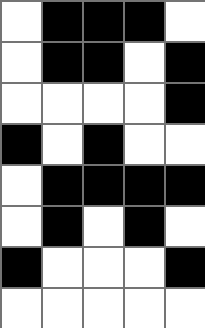[["white", "black", "black", "black", "white"], ["white", "black", "black", "white", "black"], ["white", "white", "white", "white", "black"], ["black", "white", "black", "white", "white"], ["white", "black", "black", "black", "black"], ["white", "black", "white", "black", "white"], ["black", "white", "white", "white", "black"], ["white", "white", "white", "white", "white"]]